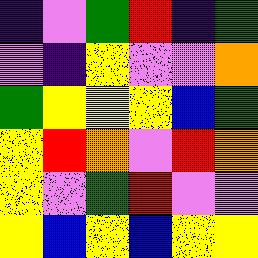[["indigo", "violet", "green", "red", "indigo", "green"], ["violet", "indigo", "yellow", "violet", "violet", "orange"], ["green", "yellow", "yellow", "yellow", "blue", "green"], ["yellow", "red", "orange", "violet", "red", "orange"], ["yellow", "violet", "green", "red", "violet", "violet"], ["yellow", "blue", "yellow", "blue", "yellow", "yellow"]]